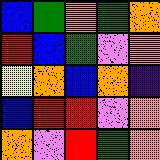[["blue", "green", "orange", "green", "orange"], ["red", "blue", "green", "violet", "orange"], ["yellow", "orange", "blue", "orange", "indigo"], ["blue", "red", "red", "violet", "orange"], ["orange", "violet", "red", "green", "orange"]]